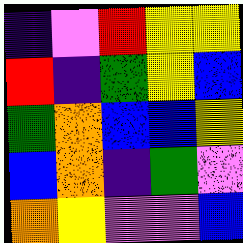[["indigo", "violet", "red", "yellow", "yellow"], ["red", "indigo", "green", "yellow", "blue"], ["green", "orange", "blue", "blue", "yellow"], ["blue", "orange", "indigo", "green", "violet"], ["orange", "yellow", "violet", "violet", "blue"]]